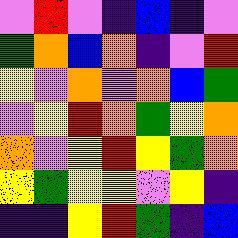[["violet", "red", "violet", "indigo", "blue", "indigo", "violet"], ["green", "orange", "blue", "orange", "indigo", "violet", "red"], ["yellow", "violet", "orange", "violet", "orange", "blue", "green"], ["violet", "yellow", "red", "orange", "green", "yellow", "orange"], ["orange", "violet", "yellow", "red", "yellow", "green", "orange"], ["yellow", "green", "yellow", "yellow", "violet", "yellow", "indigo"], ["indigo", "indigo", "yellow", "red", "green", "indigo", "blue"]]